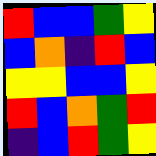[["red", "blue", "blue", "green", "yellow"], ["blue", "orange", "indigo", "red", "blue"], ["yellow", "yellow", "blue", "blue", "yellow"], ["red", "blue", "orange", "green", "red"], ["indigo", "blue", "red", "green", "yellow"]]